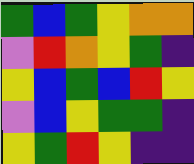[["green", "blue", "green", "yellow", "orange", "orange"], ["violet", "red", "orange", "yellow", "green", "indigo"], ["yellow", "blue", "green", "blue", "red", "yellow"], ["violet", "blue", "yellow", "green", "green", "indigo"], ["yellow", "green", "red", "yellow", "indigo", "indigo"]]